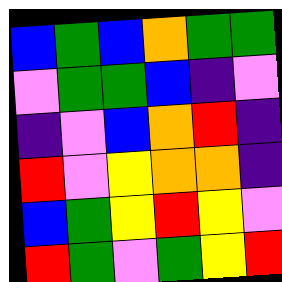[["blue", "green", "blue", "orange", "green", "green"], ["violet", "green", "green", "blue", "indigo", "violet"], ["indigo", "violet", "blue", "orange", "red", "indigo"], ["red", "violet", "yellow", "orange", "orange", "indigo"], ["blue", "green", "yellow", "red", "yellow", "violet"], ["red", "green", "violet", "green", "yellow", "red"]]